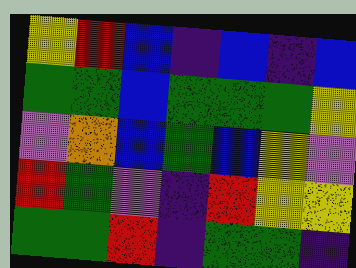[["yellow", "red", "blue", "indigo", "blue", "indigo", "blue"], ["green", "green", "blue", "green", "green", "green", "yellow"], ["violet", "orange", "blue", "green", "blue", "yellow", "violet"], ["red", "green", "violet", "indigo", "red", "yellow", "yellow"], ["green", "green", "red", "indigo", "green", "green", "indigo"]]